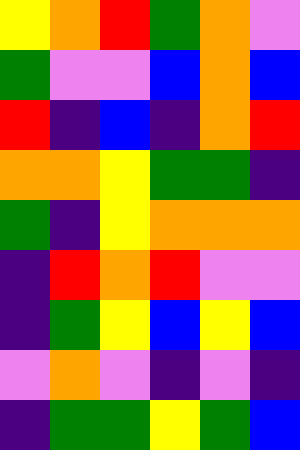[["yellow", "orange", "red", "green", "orange", "violet"], ["green", "violet", "violet", "blue", "orange", "blue"], ["red", "indigo", "blue", "indigo", "orange", "red"], ["orange", "orange", "yellow", "green", "green", "indigo"], ["green", "indigo", "yellow", "orange", "orange", "orange"], ["indigo", "red", "orange", "red", "violet", "violet"], ["indigo", "green", "yellow", "blue", "yellow", "blue"], ["violet", "orange", "violet", "indigo", "violet", "indigo"], ["indigo", "green", "green", "yellow", "green", "blue"]]